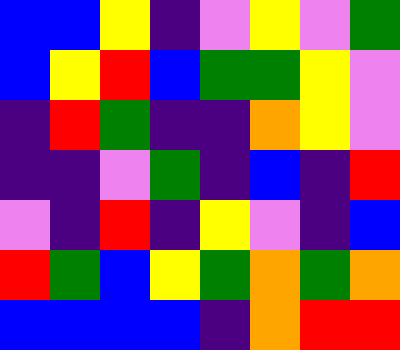[["blue", "blue", "yellow", "indigo", "violet", "yellow", "violet", "green"], ["blue", "yellow", "red", "blue", "green", "green", "yellow", "violet"], ["indigo", "red", "green", "indigo", "indigo", "orange", "yellow", "violet"], ["indigo", "indigo", "violet", "green", "indigo", "blue", "indigo", "red"], ["violet", "indigo", "red", "indigo", "yellow", "violet", "indigo", "blue"], ["red", "green", "blue", "yellow", "green", "orange", "green", "orange"], ["blue", "blue", "blue", "blue", "indigo", "orange", "red", "red"]]